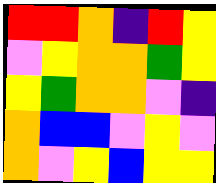[["red", "red", "orange", "indigo", "red", "yellow"], ["violet", "yellow", "orange", "orange", "green", "yellow"], ["yellow", "green", "orange", "orange", "violet", "indigo"], ["orange", "blue", "blue", "violet", "yellow", "violet"], ["orange", "violet", "yellow", "blue", "yellow", "yellow"]]